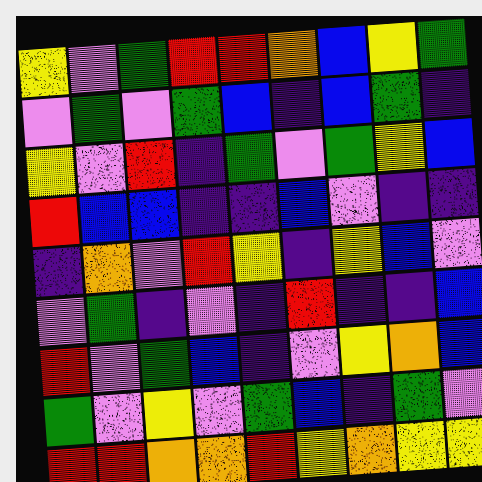[["yellow", "violet", "green", "red", "red", "orange", "blue", "yellow", "green"], ["violet", "green", "violet", "green", "blue", "indigo", "blue", "green", "indigo"], ["yellow", "violet", "red", "indigo", "green", "violet", "green", "yellow", "blue"], ["red", "blue", "blue", "indigo", "indigo", "blue", "violet", "indigo", "indigo"], ["indigo", "orange", "violet", "red", "yellow", "indigo", "yellow", "blue", "violet"], ["violet", "green", "indigo", "violet", "indigo", "red", "indigo", "indigo", "blue"], ["red", "violet", "green", "blue", "indigo", "violet", "yellow", "orange", "blue"], ["green", "violet", "yellow", "violet", "green", "blue", "indigo", "green", "violet"], ["red", "red", "orange", "orange", "red", "yellow", "orange", "yellow", "yellow"]]